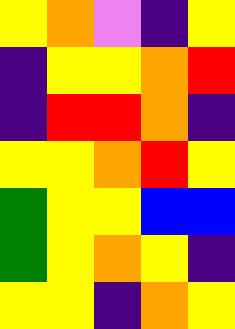[["yellow", "orange", "violet", "indigo", "yellow"], ["indigo", "yellow", "yellow", "orange", "red"], ["indigo", "red", "red", "orange", "indigo"], ["yellow", "yellow", "orange", "red", "yellow"], ["green", "yellow", "yellow", "blue", "blue"], ["green", "yellow", "orange", "yellow", "indigo"], ["yellow", "yellow", "indigo", "orange", "yellow"]]